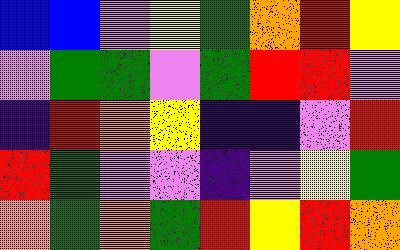[["blue", "blue", "violet", "yellow", "green", "orange", "red", "yellow"], ["violet", "green", "green", "violet", "green", "red", "red", "violet"], ["indigo", "red", "orange", "yellow", "indigo", "indigo", "violet", "red"], ["red", "green", "violet", "violet", "indigo", "violet", "yellow", "green"], ["orange", "green", "orange", "green", "red", "yellow", "red", "orange"]]